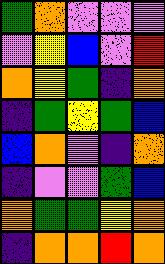[["green", "orange", "violet", "violet", "violet"], ["violet", "yellow", "blue", "violet", "red"], ["orange", "yellow", "green", "indigo", "orange"], ["indigo", "green", "yellow", "green", "blue"], ["blue", "orange", "violet", "indigo", "orange"], ["indigo", "violet", "violet", "green", "blue"], ["orange", "green", "green", "yellow", "orange"], ["indigo", "orange", "orange", "red", "orange"]]